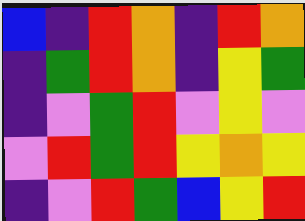[["blue", "indigo", "red", "orange", "indigo", "red", "orange"], ["indigo", "green", "red", "orange", "indigo", "yellow", "green"], ["indigo", "violet", "green", "red", "violet", "yellow", "violet"], ["violet", "red", "green", "red", "yellow", "orange", "yellow"], ["indigo", "violet", "red", "green", "blue", "yellow", "red"]]